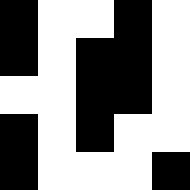[["black", "white", "white", "black", "white"], ["black", "white", "black", "black", "white"], ["white", "white", "black", "black", "white"], ["black", "white", "black", "white", "white"], ["black", "white", "white", "white", "black"]]